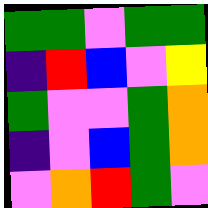[["green", "green", "violet", "green", "green"], ["indigo", "red", "blue", "violet", "yellow"], ["green", "violet", "violet", "green", "orange"], ["indigo", "violet", "blue", "green", "orange"], ["violet", "orange", "red", "green", "violet"]]